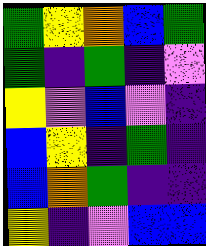[["green", "yellow", "orange", "blue", "green"], ["green", "indigo", "green", "indigo", "violet"], ["yellow", "violet", "blue", "violet", "indigo"], ["blue", "yellow", "indigo", "green", "indigo"], ["blue", "orange", "green", "indigo", "indigo"], ["yellow", "indigo", "violet", "blue", "blue"]]